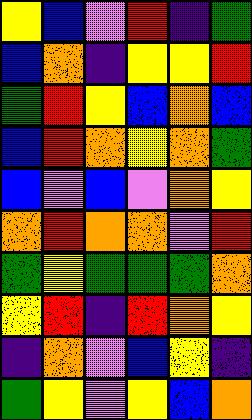[["yellow", "blue", "violet", "red", "indigo", "green"], ["blue", "orange", "indigo", "yellow", "yellow", "red"], ["green", "red", "yellow", "blue", "orange", "blue"], ["blue", "red", "orange", "yellow", "orange", "green"], ["blue", "violet", "blue", "violet", "orange", "yellow"], ["orange", "red", "orange", "orange", "violet", "red"], ["green", "yellow", "green", "green", "green", "orange"], ["yellow", "red", "indigo", "red", "orange", "yellow"], ["indigo", "orange", "violet", "blue", "yellow", "indigo"], ["green", "yellow", "violet", "yellow", "blue", "orange"]]